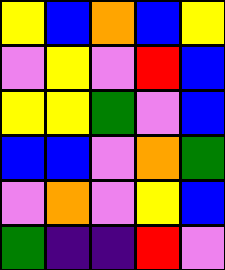[["yellow", "blue", "orange", "blue", "yellow"], ["violet", "yellow", "violet", "red", "blue"], ["yellow", "yellow", "green", "violet", "blue"], ["blue", "blue", "violet", "orange", "green"], ["violet", "orange", "violet", "yellow", "blue"], ["green", "indigo", "indigo", "red", "violet"]]